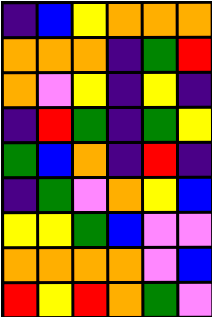[["indigo", "blue", "yellow", "orange", "orange", "orange"], ["orange", "orange", "orange", "indigo", "green", "red"], ["orange", "violet", "yellow", "indigo", "yellow", "indigo"], ["indigo", "red", "green", "indigo", "green", "yellow"], ["green", "blue", "orange", "indigo", "red", "indigo"], ["indigo", "green", "violet", "orange", "yellow", "blue"], ["yellow", "yellow", "green", "blue", "violet", "violet"], ["orange", "orange", "orange", "orange", "violet", "blue"], ["red", "yellow", "red", "orange", "green", "violet"]]